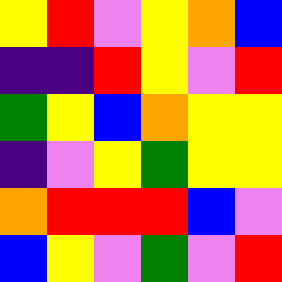[["yellow", "red", "violet", "yellow", "orange", "blue"], ["indigo", "indigo", "red", "yellow", "violet", "red"], ["green", "yellow", "blue", "orange", "yellow", "yellow"], ["indigo", "violet", "yellow", "green", "yellow", "yellow"], ["orange", "red", "red", "red", "blue", "violet"], ["blue", "yellow", "violet", "green", "violet", "red"]]